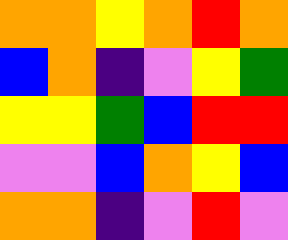[["orange", "orange", "yellow", "orange", "red", "orange"], ["blue", "orange", "indigo", "violet", "yellow", "green"], ["yellow", "yellow", "green", "blue", "red", "red"], ["violet", "violet", "blue", "orange", "yellow", "blue"], ["orange", "orange", "indigo", "violet", "red", "violet"]]